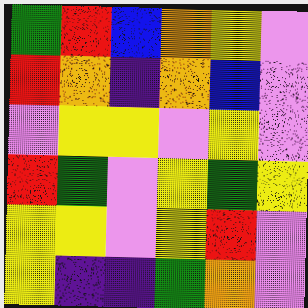[["green", "red", "blue", "orange", "yellow", "violet"], ["red", "orange", "indigo", "orange", "blue", "violet"], ["violet", "yellow", "yellow", "violet", "yellow", "violet"], ["red", "green", "violet", "yellow", "green", "yellow"], ["yellow", "yellow", "violet", "yellow", "red", "violet"], ["yellow", "indigo", "indigo", "green", "orange", "violet"]]